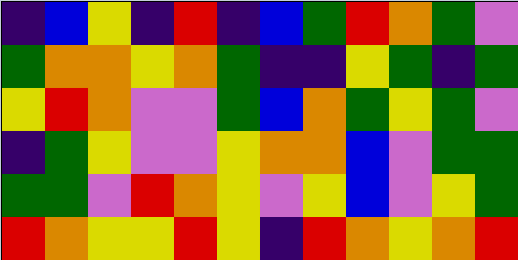[["indigo", "blue", "yellow", "indigo", "red", "indigo", "blue", "green", "red", "orange", "green", "violet"], ["green", "orange", "orange", "yellow", "orange", "green", "indigo", "indigo", "yellow", "green", "indigo", "green"], ["yellow", "red", "orange", "violet", "violet", "green", "blue", "orange", "green", "yellow", "green", "violet"], ["indigo", "green", "yellow", "violet", "violet", "yellow", "orange", "orange", "blue", "violet", "green", "green"], ["green", "green", "violet", "red", "orange", "yellow", "violet", "yellow", "blue", "violet", "yellow", "green"], ["red", "orange", "yellow", "yellow", "red", "yellow", "indigo", "red", "orange", "yellow", "orange", "red"]]